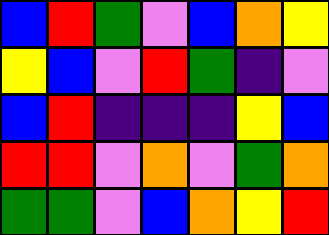[["blue", "red", "green", "violet", "blue", "orange", "yellow"], ["yellow", "blue", "violet", "red", "green", "indigo", "violet"], ["blue", "red", "indigo", "indigo", "indigo", "yellow", "blue"], ["red", "red", "violet", "orange", "violet", "green", "orange"], ["green", "green", "violet", "blue", "orange", "yellow", "red"]]